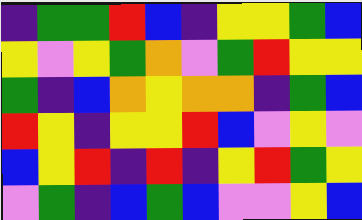[["indigo", "green", "green", "red", "blue", "indigo", "yellow", "yellow", "green", "blue"], ["yellow", "violet", "yellow", "green", "orange", "violet", "green", "red", "yellow", "yellow"], ["green", "indigo", "blue", "orange", "yellow", "orange", "orange", "indigo", "green", "blue"], ["red", "yellow", "indigo", "yellow", "yellow", "red", "blue", "violet", "yellow", "violet"], ["blue", "yellow", "red", "indigo", "red", "indigo", "yellow", "red", "green", "yellow"], ["violet", "green", "indigo", "blue", "green", "blue", "violet", "violet", "yellow", "blue"]]